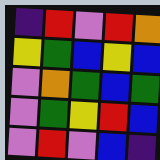[["indigo", "red", "violet", "red", "orange"], ["yellow", "green", "blue", "yellow", "blue"], ["violet", "orange", "green", "blue", "green"], ["violet", "green", "yellow", "red", "blue"], ["violet", "red", "violet", "blue", "indigo"]]